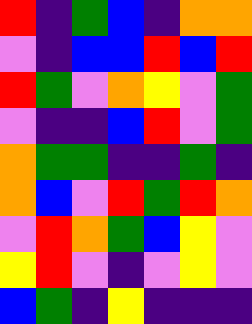[["red", "indigo", "green", "blue", "indigo", "orange", "orange"], ["violet", "indigo", "blue", "blue", "red", "blue", "red"], ["red", "green", "violet", "orange", "yellow", "violet", "green"], ["violet", "indigo", "indigo", "blue", "red", "violet", "green"], ["orange", "green", "green", "indigo", "indigo", "green", "indigo"], ["orange", "blue", "violet", "red", "green", "red", "orange"], ["violet", "red", "orange", "green", "blue", "yellow", "violet"], ["yellow", "red", "violet", "indigo", "violet", "yellow", "violet"], ["blue", "green", "indigo", "yellow", "indigo", "indigo", "indigo"]]